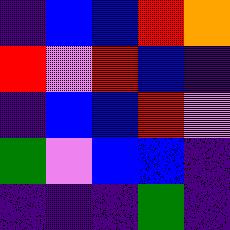[["indigo", "blue", "blue", "red", "orange"], ["red", "violet", "red", "blue", "indigo"], ["indigo", "blue", "blue", "red", "violet"], ["green", "violet", "blue", "blue", "indigo"], ["indigo", "indigo", "indigo", "green", "indigo"]]